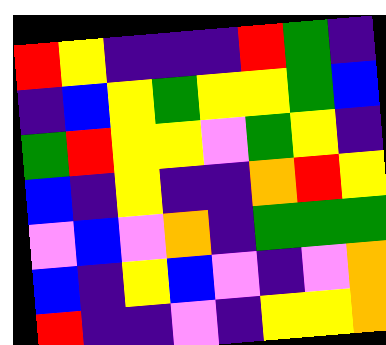[["red", "yellow", "indigo", "indigo", "indigo", "red", "green", "indigo"], ["indigo", "blue", "yellow", "green", "yellow", "yellow", "green", "blue"], ["green", "red", "yellow", "yellow", "violet", "green", "yellow", "indigo"], ["blue", "indigo", "yellow", "indigo", "indigo", "orange", "red", "yellow"], ["violet", "blue", "violet", "orange", "indigo", "green", "green", "green"], ["blue", "indigo", "yellow", "blue", "violet", "indigo", "violet", "orange"], ["red", "indigo", "indigo", "violet", "indigo", "yellow", "yellow", "orange"]]